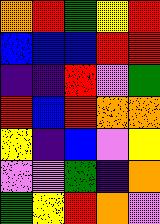[["orange", "red", "green", "yellow", "red"], ["blue", "blue", "blue", "red", "red"], ["indigo", "indigo", "red", "violet", "green"], ["red", "blue", "red", "orange", "orange"], ["yellow", "indigo", "blue", "violet", "yellow"], ["violet", "violet", "green", "indigo", "orange"], ["green", "yellow", "red", "orange", "violet"]]